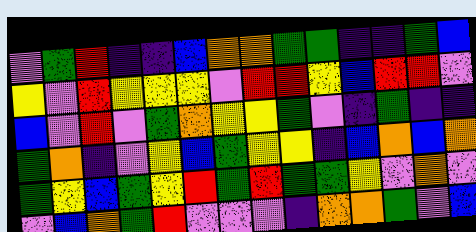[["violet", "green", "red", "indigo", "indigo", "blue", "orange", "orange", "green", "green", "indigo", "indigo", "green", "blue"], ["yellow", "violet", "red", "yellow", "yellow", "yellow", "violet", "red", "red", "yellow", "blue", "red", "red", "violet"], ["blue", "violet", "red", "violet", "green", "orange", "yellow", "yellow", "green", "violet", "indigo", "green", "indigo", "indigo"], ["green", "orange", "indigo", "violet", "yellow", "blue", "green", "yellow", "yellow", "indigo", "blue", "orange", "blue", "orange"], ["green", "yellow", "blue", "green", "yellow", "red", "green", "red", "green", "green", "yellow", "violet", "orange", "violet"], ["violet", "blue", "orange", "green", "red", "violet", "violet", "violet", "indigo", "orange", "orange", "green", "violet", "blue"]]